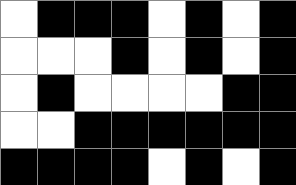[["white", "black", "black", "black", "white", "black", "white", "black"], ["white", "white", "white", "black", "white", "black", "white", "black"], ["white", "black", "white", "white", "white", "white", "black", "black"], ["white", "white", "black", "black", "black", "black", "black", "black"], ["black", "black", "black", "black", "white", "black", "white", "black"]]